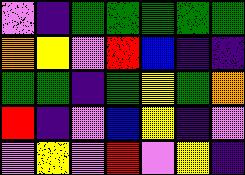[["violet", "indigo", "green", "green", "green", "green", "green"], ["orange", "yellow", "violet", "red", "blue", "indigo", "indigo"], ["green", "green", "indigo", "green", "yellow", "green", "orange"], ["red", "indigo", "violet", "blue", "yellow", "indigo", "violet"], ["violet", "yellow", "violet", "red", "violet", "yellow", "indigo"]]